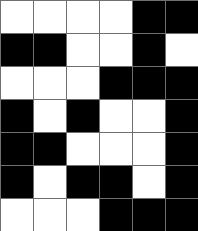[["white", "white", "white", "white", "black", "black"], ["black", "black", "white", "white", "black", "white"], ["white", "white", "white", "black", "black", "black"], ["black", "white", "black", "white", "white", "black"], ["black", "black", "white", "white", "white", "black"], ["black", "white", "black", "black", "white", "black"], ["white", "white", "white", "black", "black", "black"]]